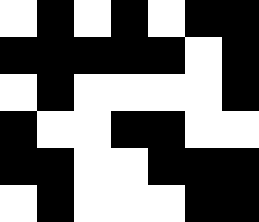[["white", "black", "white", "black", "white", "black", "black"], ["black", "black", "black", "black", "black", "white", "black"], ["white", "black", "white", "white", "white", "white", "black"], ["black", "white", "white", "black", "black", "white", "white"], ["black", "black", "white", "white", "black", "black", "black"], ["white", "black", "white", "white", "white", "black", "black"]]